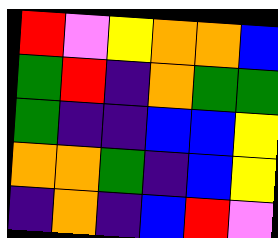[["red", "violet", "yellow", "orange", "orange", "blue"], ["green", "red", "indigo", "orange", "green", "green"], ["green", "indigo", "indigo", "blue", "blue", "yellow"], ["orange", "orange", "green", "indigo", "blue", "yellow"], ["indigo", "orange", "indigo", "blue", "red", "violet"]]